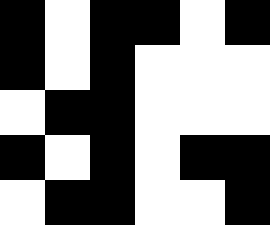[["black", "white", "black", "black", "white", "black"], ["black", "white", "black", "white", "white", "white"], ["white", "black", "black", "white", "white", "white"], ["black", "white", "black", "white", "black", "black"], ["white", "black", "black", "white", "white", "black"]]